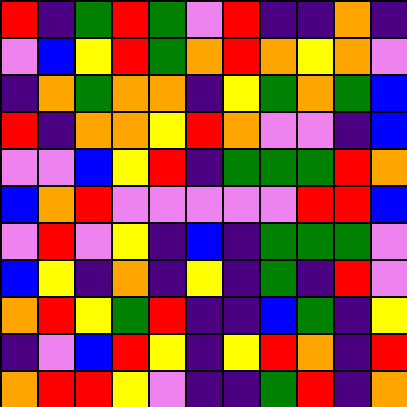[["red", "indigo", "green", "red", "green", "violet", "red", "indigo", "indigo", "orange", "indigo"], ["violet", "blue", "yellow", "red", "green", "orange", "red", "orange", "yellow", "orange", "violet"], ["indigo", "orange", "green", "orange", "orange", "indigo", "yellow", "green", "orange", "green", "blue"], ["red", "indigo", "orange", "orange", "yellow", "red", "orange", "violet", "violet", "indigo", "blue"], ["violet", "violet", "blue", "yellow", "red", "indigo", "green", "green", "green", "red", "orange"], ["blue", "orange", "red", "violet", "violet", "violet", "violet", "violet", "red", "red", "blue"], ["violet", "red", "violet", "yellow", "indigo", "blue", "indigo", "green", "green", "green", "violet"], ["blue", "yellow", "indigo", "orange", "indigo", "yellow", "indigo", "green", "indigo", "red", "violet"], ["orange", "red", "yellow", "green", "red", "indigo", "indigo", "blue", "green", "indigo", "yellow"], ["indigo", "violet", "blue", "red", "yellow", "indigo", "yellow", "red", "orange", "indigo", "red"], ["orange", "red", "red", "yellow", "violet", "indigo", "indigo", "green", "red", "indigo", "orange"]]